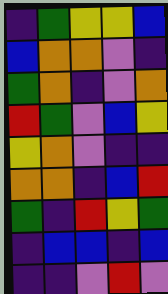[["indigo", "green", "yellow", "yellow", "blue"], ["blue", "orange", "orange", "violet", "indigo"], ["green", "orange", "indigo", "violet", "orange"], ["red", "green", "violet", "blue", "yellow"], ["yellow", "orange", "violet", "indigo", "indigo"], ["orange", "orange", "indigo", "blue", "red"], ["green", "indigo", "red", "yellow", "green"], ["indigo", "blue", "blue", "indigo", "blue"], ["indigo", "indigo", "violet", "red", "violet"]]